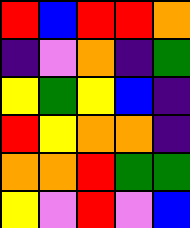[["red", "blue", "red", "red", "orange"], ["indigo", "violet", "orange", "indigo", "green"], ["yellow", "green", "yellow", "blue", "indigo"], ["red", "yellow", "orange", "orange", "indigo"], ["orange", "orange", "red", "green", "green"], ["yellow", "violet", "red", "violet", "blue"]]